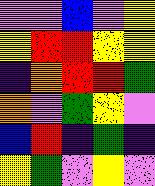[["violet", "violet", "blue", "violet", "yellow"], ["yellow", "red", "red", "yellow", "yellow"], ["indigo", "orange", "red", "red", "green"], ["orange", "violet", "green", "yellow", "violet"], ["blue", "red", "indigo", "green", "indigo"], ["yellow", "green", "violet", "yellow", "violet"]]